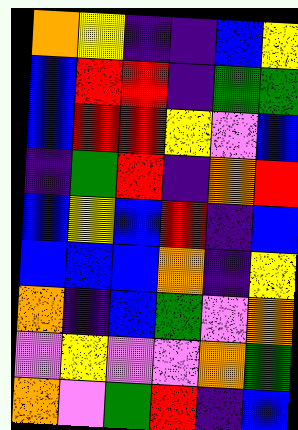[["orange", "yellow", "indigo", "indigo", "blue", "yellow"], ["blue", "red", "red", "indigo", "green", "green"], ["blue", "red", "red", "yellow", "violet", "blue"], ["indigo", "green", "red", "indigo", "orange", "red"], ["blue", "yellow", "blue", "red", "indigo", "blue"], ["blue", "blue", "blue", "orange", "indigo", "yellow"], ["orange", "indigo", "blue", "green", "violet", "orange"], ["violet", "yellow", "violet", "violet", "orange", "green"], ["orange", "violet", "green", "red", "indigo", "blue"]]